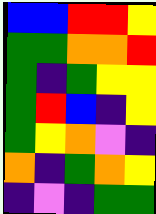[["blue", "blue", "red", "red", "yellow"], ["green", "green", "orange", "orange", "red"], ["green", "indigo", "green", "yellow", "yellow"], ["green", "red", "blue", "indigo", "yellow"], ["green", "yellow", "orange", "violet", "indigo"], ["orange", "indigo", "green", "orange", "yellow"], ["indigo", "violet", "indigo", "green", "green"]]